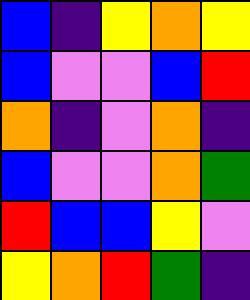[["blue", "indigo", "yellow", "orange", "yellow"], ["blue", "violet", "violet", "blue", "red"], ["orange", "indigo", "violet", "orange", "indigo"], ["blue", "violet", "violet", "orange", "green"], ["red", "blue", "blue", "yellow", "violet"], ["yellow", "orange", "red", "green", "indigo"]]